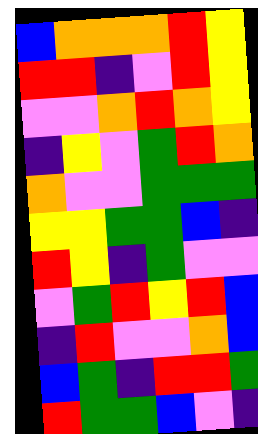[["blue", "orange", "orange", "orange", "red", "yellow"], ["red", "red", "indigo", "violet", "red", "yellow"], ["violet", "violet", "orange", "red", "orange", "yellow"], ["indigo", "yellow", "violet", "green", "red", "orange"], ["orange", "violet", "violet", "green", "green", "green"], ["yellow", "yellow", "green", "green", "blue", "indigo"], ["red", "yellow", "indigo", "green", "violet", "violet"], ["violet", "green", "red", "yellow", "red", "blue"], ["indigo", "red", "violet", "violet", "orange", "blue"], ["blue", "green", "indigo", "red", "red", "green"], ["red", "green", "green", "blue", "violet", "indigo"]]